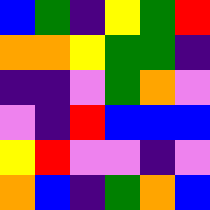[["blue", "green", "indigo", "yellow", "green", "red"], ["orange", "orange", "yellow", "green", "green", "indigo"], ["indigo", "indigo", "violet", "green", "orange", "violet"], ["violet", "indigo", "red", "blue", "blue", "blue"], ["yellow", "red", "violet", "violet", "indigo", "violet"], ["orange", "blue", "indigo", "green", "orange", "blue"]]